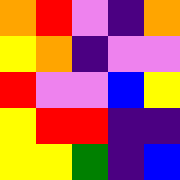[["orange", "red", "violet", "indigo", "orange"], ["yellow", "orange", "indigo", "violet", "violet"], ["red", "violet", "violet", "blue", "yellow"], ["yellow", "red", "red", "indigo", "indigo"], ["yellow", "yellow", "green", "indigo", "blue"]]